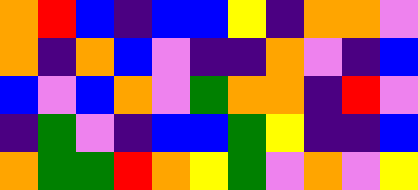[["orange", "red", "blue", "indigo", "blue", "blue", "yellow", "indigo", "orange", "orange", "violet"], ["orange", "indigo", "orange", "blue", "violet", "indigo", "indigo", "orange", "violet", "indigo", "blue"], ["blue", "violet", "blue", "orange", "violet", "green", "orange", "orange", "indigo", "red", "violet"], ["indigo", "green", "violet", "indigo", "blue", "blue", "green", "yellow", "indigo", "indigo", "blue"], ["orange", "green", "green", "red", "orange", "yellow", "green", "violet", "orange", "violet", "yellow"]]